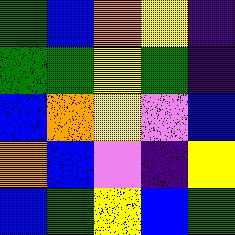[["green", "blue", "orange", "yellow", "indigo"], ["green", "green", "yellow", "green", "indigo"], ["blue", "orange", "yellow", "violet", "blue"], ["orange", "blue", "violet", "indigo", "yellow"], ["blue", "green", "yellow", "blue", "green"]]